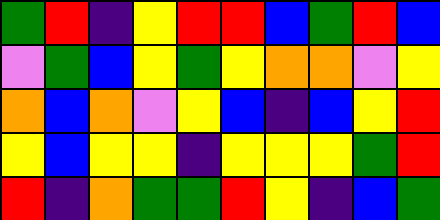[["green", "red", "indigo", "yellow", "red", "red", "blue", "green", "red", "blue"], ["violet", "green", "blue", "yellow", "green", "yellow", "orange", "orange", "violet", "yellow"], ["orange", "blue", "orange", "violet", "yellow", "blue", "indigo", "blue", "yellow", "red"], ["yellow", "blue", "yellow", "yellow", "indigo", "yellow", "yellow", "yellow", "green", "red"], ["red", "indigo", "orange", "green", "green", "red", "yellow", "indigo", "blue", "green"]]